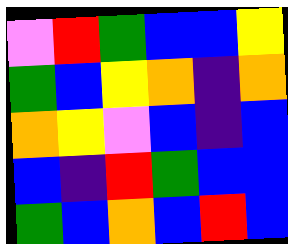[["violet", "red", "green", "blue", "blue", "yellow"], ["green", "blue", "yellow", "orange", "indigo", "orange"], ["orange", "yellow", "violet", "blue", "indigo", "blue"], ["blue", "indigo", "red", "green", "blue", "blue"], ["green", "blue", "orange", "blue", "red", "blue"]]